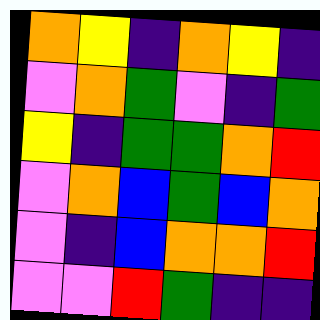[["orange", "yellow", "indigo", "orange", "yellow", "indigo"], ["violet", "orange", "green", "violet", "indigo", "green"], ["yellow", "indigo", "green", "green", "orange", "red"], ["violet", "orange", "blue", "green", "blue", "orange"], ["violet", "indigo", "blue", "orange", "orange", "red"], ["violet", "violet", "red", "green", "indigo", "indigo"]]